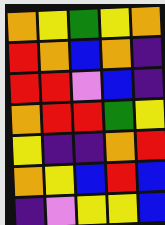[["orange", "yellow", "green", "yellow", "orange"], ["red", "orange", "blue", "orange", "indigo"], ["red", "red", "violet", "blue", "indigo"], ["orange", "red", "red", "green", "yellow"], ["yellow", "indigo", "indigo", "orange", "red"], ["orange", "yellow", "blue", "red", "blue"], ["indigo", "violet", "yellow", "yellow", "blue"]]